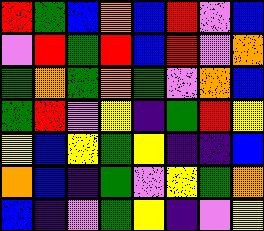[["red", "green", "blue", "orange", "blue", "red", "violet", "blue"], ["violet", "red", "green", "red", "blue", "red", "violet", "orange"], ["green", "orange", "green", "orange", "green", "violet", "orange", "blue"], ["green", "red", "violet", "yellow", "indigo", "green", "red", "yellow"], ["yellow", "blue", "yellow", "green", "yellow", "indigo", "indigo", "blue"], ["orange", "blue", "indigo", "green", "violet", "yellow", "green", "orange"], ["blue", "indigo", "violet", "green", "yellow", "indigo", "violet", "yellow"]]